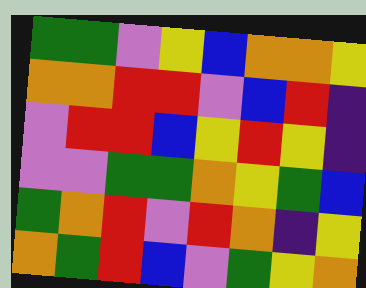[["green", "green", "violet", "yellow", "blue", "orange", "orange", "yellow"], ["orange", "orange", "red", "red", "violet", "blue", "red", "indigo"], ["violet", "red", "red", "blue", "yellow", "red", "yellow", "indigo"], ["violet", "violet", "green", "green", "orange", "yellow", "green", "blue"], ["green", "orange", "red", "violet", "red", "orange", "indigo", "yellow"], ["orange", "green", "red", "blue", "violet", "green", "yellow", "orange"]]